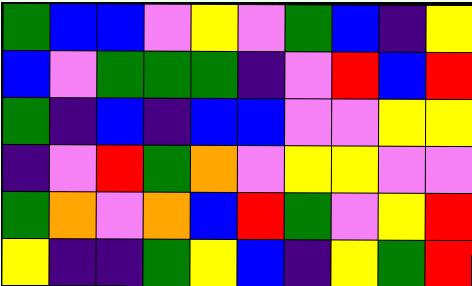[["green", "blue", "blue", "violet", "yellow", "violet", "green", "blue", "indigo", "yellow"], ["blue", "violet", "green", "green", "green", "indigo", "violet", "red", "blue", "red"], ["green", "indigo", "blue", "indigo", "blue", "blue", "violet", "violet", "yellow", "yellow"], ["indigo", "violet", "red", "green", "orange", "violet", "yellow", "yellow", "violet", "violet"], ["green", "orange", "violet", "orange", "blue", "red", "green", "violet", "yellow", "red"], ["yellow", "indigo", "indigo", "green", "yellow", "blue", "indigo", "yellow", "green", "red"]]